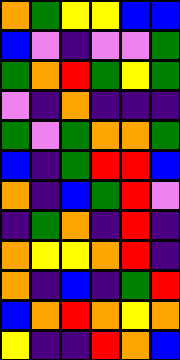[["orange", "green", "yellow", "yellow", "blue", "blue"], ["blue", "violet", "indigo", "violet", "violet", "green"], ["green", "orange", "red", "green", "yellow", "green"], ["violet", "indigo", "orange", "indigo", "indigo", "indigo"], ["green", "violet", "green", "orange", "orange", "green"], ["blue", "indigo", "green", "red", "red", "blue"], ["orange", "indigo", "blue", "green", "red", "violet"], ["indigo", "green", "orange", "indigo", "red", "indigo"], ["orange", "yellow", "yellow", "orange", "red", "indigo"], ["orange", "indigo", "blue", "indigo", "green", "red"], ["blue", "orange", "red", "orange", "yellow", "orange"], ["yellow", "indigo", "indigo", "red", "orange", "blue"]]